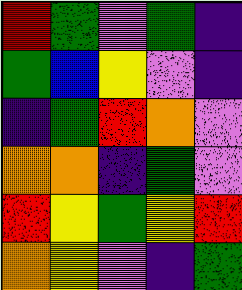[["red", "green", "violet", "green", "indigo"], ["green", "blue", "yellow", "violet", "indigo"], ["indigo", "green", "red", "orange", "violet"], ["orange", "orange", "indigo", "green", "violet"], ["red", "yellow", "green", "yellow", "red"], ["orange", "yellow", "violet", "indigo", "green"]]